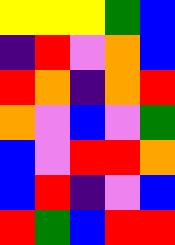[["yellow", "yellow", "yellow", "green", "blue"], ["indigo", "red", "violet", "orange", "blue"], ["red", "orange", "indigo", "orange", "red"], ["orange", "violet", "blue", "violet", "green"], ["blue", "violet", "red", "red", "orange"], ["blue", "red", "indigo", "violet", "blue"], ["red", "green", "blue", "red", "red"]]